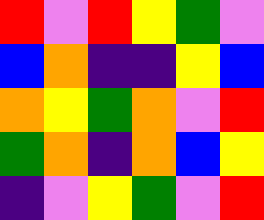[["red", "violet", "red", "yellow", "green", "violet"], ["blue", "orange", "indigo", "indigo", "yellow", "blue"], ["orange", "yellow", "green", "orange", "violet", "red"], ["green", "orange", "indigo", "orange", "blue", "yellow"], ["indigo", "violet", "yellow", "green", "violet", "red"]]